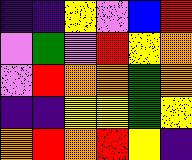[["indigo", "indigo", "yellow", "violet", "blue", "red"], ["violet", "green", "violet", "red", "yellow", "orange"], ["violet", "red", "orange", "orange", "green", "orange"], ["indigo", "indigo", "yellow", "yellow", "green", "yellow"], ["orange", "red", "orange", "red", "yellow", "indigo"]]